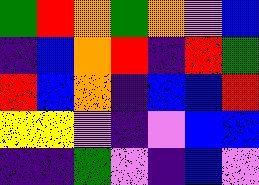[["green", "red", "orange", "green", "orange", "violet", "blue"], ["indigo", "blue", "orange", "red", "indigo", "red", "green"], ["red", "blue", "orange", "indigo", "blue", "blue", "red"], ["yellow", "yellow", "violet", "indigo", "violet", "blue", "blue"], ["indigo", "indigo", "green", "violet", "indigo", "blue", "violet"]]